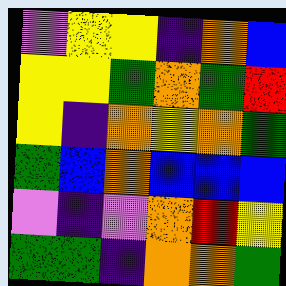[["violet", "yellow", "yellow", "indigo", "orange", "blue"], ["yellow", "yellow", "green", "orange", "green", "red"], ["yellow", "indigo", "orange", "yellow", "orange", "green"], ["green", "blue", "orange", "blue", "blue", "blue"], ["violet", "indigo", "violet", "orange", "red", "yellow"], ["green", "green", "indigo", "orange", "orange", "green"]]